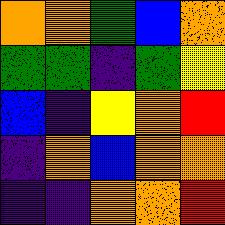[["orange", "orange", "green", "blue", "orange"], ["green", "green", "indigo", "green", "yellow"], ["blue", "indigo", "yellow", "orange", "red"], ["indigo", "orange", "blue", "orange", "orange"], ["indigo", "indigo", "orange", "orange", "red"]]